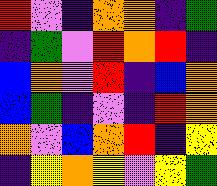[["red", "violet", "indigo", "orange", "orange", "indigo", "green"], ["indigo", "green", "violet", "red", "orange", "red", "indigo"], ["blue", "orange", "violet", "red", "indigo", "blue", "orange"], ["blue", "green", "indigo", "violet", "indigo", "red", "orange"], ["orange", "violet", "blue", "orange", "red", "indigo", "yellow"], ["indigo", "yellow", "orange", "yellow", "violet", "yellow", "green"]]